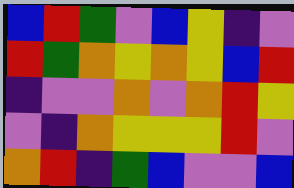[["blue", "red", "green", "violet", "blue", "yellow", "indigo", "violet"], ["red", "green", "orange", "yellow", "orange", "yellow", "blue", "red"], ["indigo", "violet", "violet", "orange", "violet", "orange", "red", "yellow"], ["violet", "indigo", "orange", "yellow", "yellow", "yellow", "red", "violet"], ["orange", "red", "indigo", "green", "blue", "violet", "violet", "blue"]]